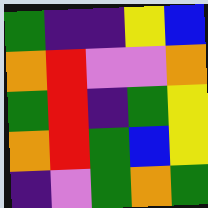[["green", "indigo", "indigo", "yellow", "blue"], ["orange", "red", "violet", "violet", "orange"], ["green", "red", "indigo", "green", "yellow"], ["orange", "red", "green", "blue", "yellow"], ["indigo", "violet", "green", "orange", "green"]]